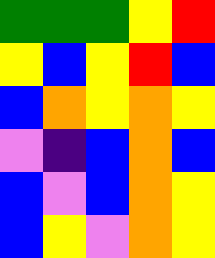[["green", "green", "green", "yellow", "red"], ["yellow", "blue", "yellow", "red", "blue"], ["blue", "orange", "yellow", "orange", "yellow"], ["violet", "indigo", "blue", "orange", "blue"], ["blue", "violet", "blue", "orange", "yellow"], ["blue", "yellow", "violet", "orange", "yellow"]]